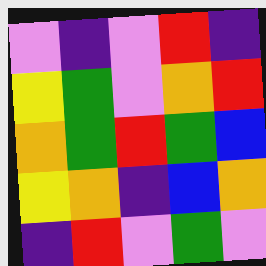[["violet", "indigo", "violet", "red", "indigo"], ["yellow", "green", "violet", "orange", "red"], ["orange", "green", "red", "green", "blue"], ["yellow", "orange", "indigo", "blue", "orange"], ["indigo", "red", "violet", "green", "violet"]]